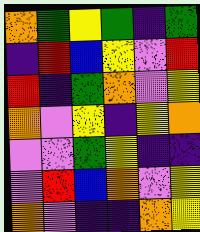[["orange", "green", "yellow", "green", "indigo", "green"], ["indigo", "red", "blue", "yellow", "violet", "red"], ["red", "indigo", "green", "orange", "violet", "yellow"], ["orange", "violet", "yellow", "indigo", "yellow", "orange"], ["violet", "violet", "green", "yellow", "indigo", "indigo"], ["violet", "red", "blue", "orange", "violet", "yellow"], ["orange", "violet", "indigo", "indigo", "orange", "yellow"]]